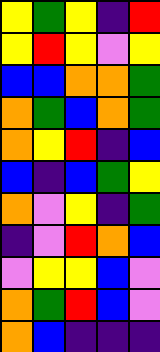[["yellow", "green", "yellow", "indigo", "red"], ["yellow", "red", "yellow", "violet", "yellow"], ["blue", "blue", "orange", "orange", "green"], ["orange", "green", "blue", "orange", "green"], ["orange", "yellow", "red", "indigo", "blue"], ["blue", "indigo", "blue", "green", "yellow"], ["orange", "violet", "yellow", "indigo", "green"], ["indigo", "violet", "red", "orange", "blue"], ["violet", "yellow", "yellow", "blue", "violet"], ["orange", "green", "red", "blue", "violet"], ["orange", "blue", "indigo", "indigo", "indigo"]]